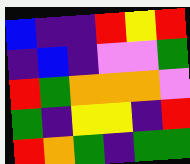[["blue", "indigo", "indigo", "red", "yellow", "red"], ["indigo", "blue", "indigo", "violet", "violet", "green"], ["red", "green", "orange", "orange", "orange", "violet"], ["green", "indigo", "yellow", "yellow", "indigo", "red"], ["red", "orange", "green", "indigo", "green", "green"]]